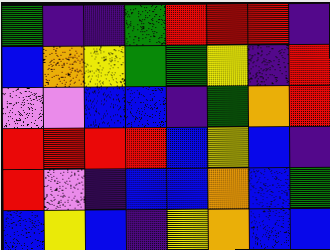[["green", "indigo", "indigo", "green", "red", "red", "red", "indigo"], ["blue", "orange", "yellow", "green", "green", "yellow", "indigo", "red"], ["violet", "violet", "blue", "blue", "indigo", "green", "orange", "red"], ["red", "red", "red", "red", "blue", "yellow", "blue", "indigo"], ["red", "violet", "indigo", "blue", "blue", "orange", "blue", "green"], ["blue", "yellow", "blue", "indigo", "yellow", "orange", "blue", "blue"]]